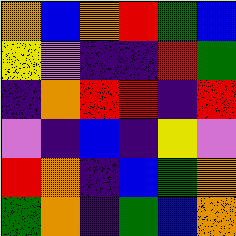[["orange", "blue", "orange", "red", "green", "blue"], ["yellow", "violet", "indigo", "indigo", "red", "green"], ["indigo", "orange", "red", "red", "indigo", "red"], ["violet", "indigo", "blue", "indigo", "yellow", "violet"], ["red", "orange", "indigo", "blue", "green", "orange"], ["green", "orange", "indigo", "green", "blue", "orange"]]